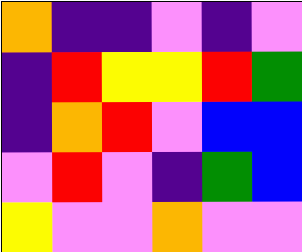[["orange", "indigo", "indigo", "violet", "indigo", "violet"], ["indigo", "red", "yellow", "yellow", "red", "green"], ["indigo", "orange", "red", "violet", "blue", "blue"], ["violet", "red", "violet", "indigo", "green", "blue"], ["yellow", "violet", "violet", "orange", "violet", "violet"]]